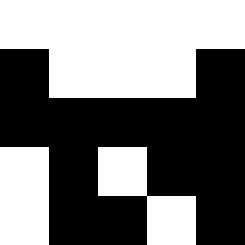[["white", "white", "white", "white", "white"], ["black", "white", "white", "white", "black"], ["black", "black", "black", "black", "black"], ["white", "black", "white", "black", "black"], ["white", "black", "black", "white", "black"]]